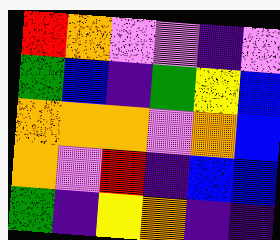[["red", "orange", "violet", "violet", "indigo", "violet"], ["green", "blue", "indigo", "green", "yellow", "blue"], ["orange", "orange", "orange", "violet", "orange", "blue"], ["orange", "violet", "red", "indigo", "blue", "blue"], ["green", "indigo", "yellow", "orange", "indigo", "indigo"]]